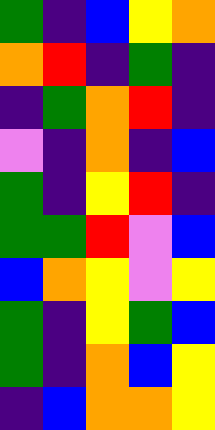[["green", "indigo", "blue", "yellow", "orange"], ["orange", "red", "indigo", "green", "indigo"], ["indigo", "green", "orange", "red", "indigo"], ["violet", "indigo", "orange", "indigo", "blue"], ["green", "indigo", "yellow", "red", "indigo"], ["green", "green", "red", "violet", "blue"], ["blue", "orange", "yellow", "violet", "yellow"], ["green", "indigo", "yellow", "green", "blue"], ["green", "indigo", "orange", "blue", "yellow"], ["indigo", "blue", "orange", "orange", "yellow"]]